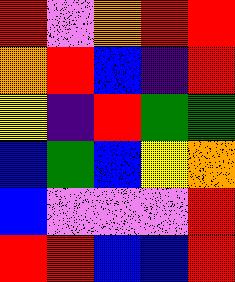[["red", "violet", "orange", "red", "red"], ["orange", "red", "blue", "indigo", "red"], ["yellow", "indigo", "red", "green", "green"], ["blue", "green", "blue", "yellow", "orange"], ["blue", "violet", "violet", "violet", "red"], ["red", "red", "blue", "blue", "red"]]